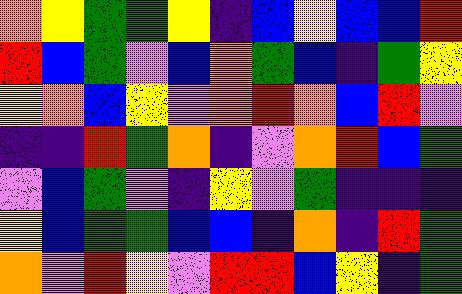[["orange", "yellow", "green", "green", "yellow", "indigo", "blue", "yellow", "blue", "blue", "red"], ["red", "blue", "green", "violet", "blue", "orange", "green", "blue", "indigo", "green", "yellow"], ["yellow", "orange", "blue", "yellow", "violet", "orange", "red", "orange", "blue", "red", "violet"], ["indigo", "indigo", "red", "green", "orange", "indigo", "violet", "orange", "red", "blue", "green"], ["violet", "blue", "green", "violet", "indigo", "yellow", "violet", "green", "indigo", "indigo", "indigo"], ["yellow", "blue", "green", "green", "blue", "blue", "indigo", "orange", "indigo", "red", "green"], ["orange", "violet", "red", "yellow", "violet", "red", "red", "blue", "yellow", "indigo", "green"]]